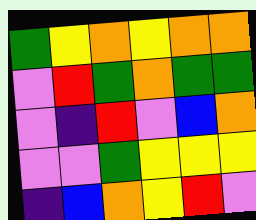[["green", "yellow", "orange", "yellow", "orange", "orange"], ["violet", "red", "green", "orange", "green", "green"], ["violet", "indigo", "red", "violet", "blue", "orange"], ["violet", "violet", "green", "yellow", "yellow", "yellow"], ["indigo", "blue", "orange", "yellow", "red", "violet"]]